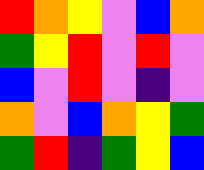[["red", "orange", "yellow", "violet", "blue", "orange"], ["green", "yellow", "red", "violet", "red", "violet"], ["blue", "violet", "red", "violet", "indigo", "violet"], ["orange", "violet", "blue", "orange", "yellow", "green"], ["green", "red", "indigo", "green", "yellow", "blue"]]